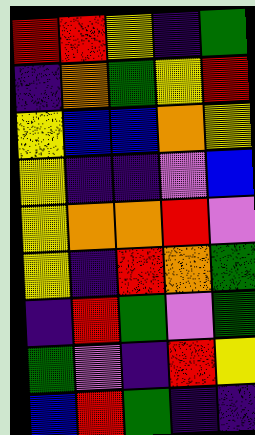[["red", "red", "yellow", "indigo", "green"], ["indigo", "orange", "green", "yellow", "red"], ["yellow", "blue", "blue", "orange", "yellow"], ["yellow", "indigo", "indigo", "violet", "blue"], ["yellow", "orange", "orange", "red", "violet"], ["yellow", "indigo", "red", "orange", "green"], ["indigo", "red", "green", "violet", "green"], ["green", "violet", "indigo", "red", "yellow"], ["blue", "red", "green", "indigo", "indigo"]]